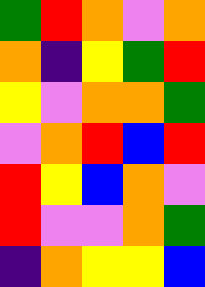[["green", "red", "orange", "violet", "orange"], ["orange", "indigo", "yellow", "green", "red"], ["yellow", "violet", "orange", "orange", "green"], ["violet", "orange", "red", "blue", "red"], ["red", "yellow", "blue", "orange", "violet"], ["red", "violet", "violet", "orange", "green"], ["indigo", "orange", "yellow", "yellow", "blue"]]